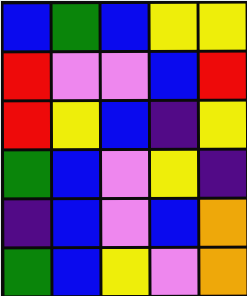[["blue", "green", "blue", "yellow", "yellow"], ["red", "violet", "violet", "blue", "red"], ["red", "yellow", "blue", "indigo", "yellow"], ["green", "blue", "violet", "yellow", "indigo"], ["indigo", "blue", "violet", "blue", "orange"], ["green", "blue", "yellow", "violet", "orange"]]